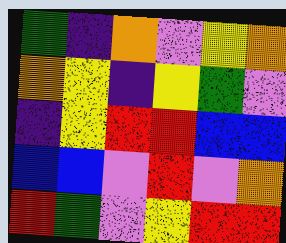[["green", "indigo", "orange", "violet", "yellow", "orange"], ["orange", "yellow", "indigo", "yellow", "green", "violet"], ["indigo", "yellow", "red", "red", "blue", "blue"], ["blue", "blue", "violet", "red", "violet", "orange"], ["red", "green", "violet", "yellow", "red", "red"]]